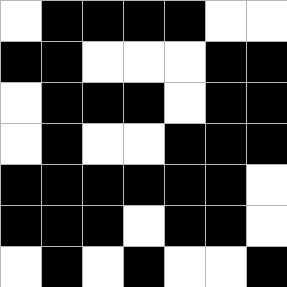[["white", "black", "black", "black", "black", "white", "white"], ["black", "black", "white", "white", "white", "black", "black"], ["white", "black", "black", "black", "white", "black", "black"], ["white", "black", "white", "white", "black", "black", "black"], ["black", "black", "black", "black", "black", "black", "white"], ["black", "black", "black", "white", "black", "black", "white"], ["white", "black", "white", "black", "white", "white", "black"]]